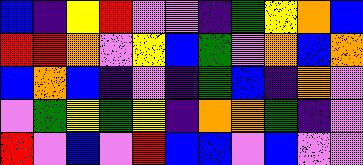[["blue", "indigo", "yellow", "red", "violet", "violet", "indigo", "green", "yellow", "orange", "blue"], ["red", "red", "orange", "violet", "yellow", "blue", "green", "violet", "orange", "blue", "orange"], ["blue", "orange", "blue", "indigo", "violet", "indigo", "green", "blue", "indigo", "orange", "violet"], ["violet", "green", "yellow", "green", "yellow", "indigo", "orange", "orange", "green", "indigo", "violet"], ["red", "violet", "blue", "violet", "red", "blue", "blue", "violet", "blue", "violet", "violet"]]